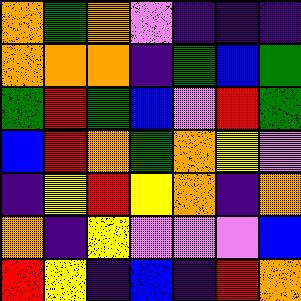[["orange", "green", "orange", "violet", "indigo", "indigo", "indigo"], ["orange", "orange", "orange", "indigo", "green", "blue", "green"], ["green", "red", "green", "blue", "violet", "red", "green"], ["blue", "red", "orange", "green", "orange", "yellow", "violet"], ["indigo", "yellow", "red", "yellow", "orange", "indigo", "orange"], ["orange", "indigo", "yellow", "violet", "violet", "violet", "blue"], ["red", "yellow", "indigo", "blue", "indigo", "red", "orange"]]